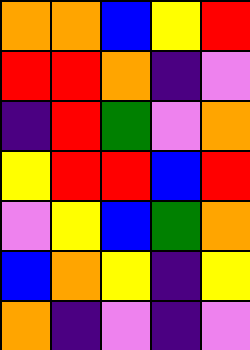[["orange", "orange", "blue", "yellow", "red"], ["red", "red", "orange", "indigo", "violet"], ["indigo", "red", "green", "violet", "orange"], ["yellow", "red", "red", "blue", "red"], ["violet", "yellow", "blue", "green", "orange"], ["blue", "orange", "yellow", "indigo", "yellow"], ["orange", "indigo", "violet", "indigo", "violet"]]